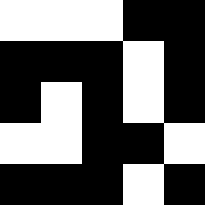[["white", "white", "white", "black", "black"], ["black", "black", "black", "white", "black"], ["black", "white", "black", "white", "black"], ["white", "white", "black", "black", "white"], ["black", "black", "black", "white", "black"]]